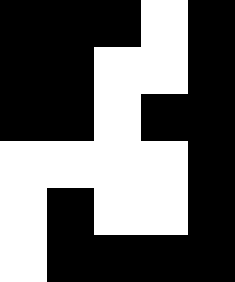[["black", "black", "black", "white", "black"], ["black", "black", "white", "white", "black"], ["black", "black", "white", "black", "black"], ["white", "white", "white", "white", "black"], ["white", "black", "white", "white", "black"], ["white", "black", "black", "black", "black"]]